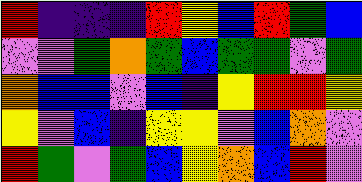[["red", "indigo", "indigo", "indigo", "red", "yellow", "blue", "red", "green", "blue"], ["violet", "violet", "green", "orange", "green", "blue", "green", "green", "violet", "green"], ["orange", "blue", "blue", "violet", "blue", "indigo", "yellow", "red", "red", "yellow"], ["yellow", "violet", "blue", "indigo", "yellow", "yellow", "violet", "blue", "orange", "violet"], ["red", "green", "violet", "green", "blue", "yellow", "orange", "blue", "red", "violet"]]